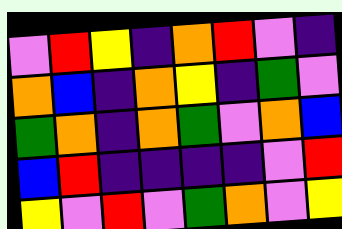[["violet", "red", "yellow", "indigo", "orange", "red", "violet", "indigo"], ["orange", "blue", "indigo", "orange", "yellow", "indigo", "green", "violet"], ["green", "orange", "indigo", "orange", "green", "violet", "orange", "blue"], ["blue", "red", "indigo", "indigo", "indigo", "indigo", "violet", "red"], ["yellow", "violet", "red", "violet", "green", "orange", "violet", "yellow"]]